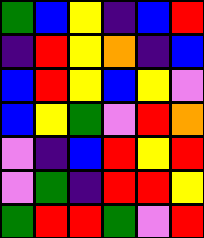[["green", "blue", "yellow", "indigo", "blue", "red"], ["indigo", "red", "yellow", "orange", "indigo", "blue"], ["blue", "red", "yellow", "blue", "yellow", "violet"], ["blue", "yellow", "green", "violet", "red", "orange"], ["violet", "indigo", "blue", "red", "yellow", "red"], ["violet", "green", "indigo", "red", "red", "yellow"], ["green", "red", "red", "green", "violet", "red"]]